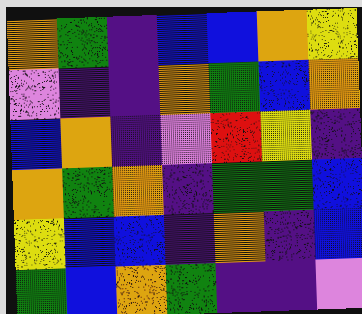[["orange", "green", "indigo", "blue", "blue", "orange", "yellow"], ["violet", "indigo", "indigo", "orange", "green", "blue", "orange"], ["blue", "orange", "indigo", "violet", "red", "yellow", "indigo"], ["orange", "green", "orange", "indigo", "green", "green", "blue"], ["yellow", "blue", "blue", "indigo", "orange", "indigo", "blue"], ["green", "blue", "orange", "green", "indigo", "indigo", "violet"]]